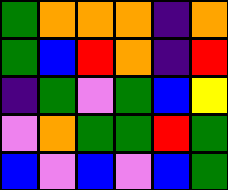[["green", "orange", "orange", "orange", "indigo", "orange"], ["green", "blue", "red", "orange", "indigo", "red"], ["indigo", "green", "violet", "green", "blue", "yellow"], ["violet", "orange", "green", "green", "red", "green"], ["blue", "violet", "blue", "violet", "blue", "green"]]